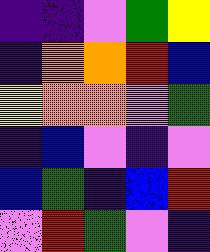[["indigo", "indigo", "violet", "green", "yellow"], ["indigo", "orange", "orange", "red", "blue"], ["yellow", "orange", "orange", "violet", "green"], ["indigo", "blue", "violet", "indigo", "violet"], ["blue", "green", "indigo", "blue", "red"], ["violet", "red", "green", "violet", "indigo"]]